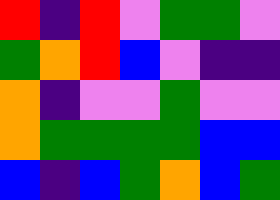[["red", "indigo", "red", "violet", "green", "green", "violet"], ["green", "orange", "red", "blue", "violet", "indigo", "indigo"], ["orange", "indigo", "violet", "violet", "green", "violet", "violet"], ["orange", "green", "green", "green", "green", "blue", "blue"], ["blue", "indigo", "blue", "green", "orange", "blue", "green"]]